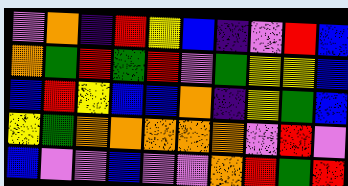[["violet", "orange", "indigo", "red", "yellow", "blue", "indigo", "violet", "red", "blue"], ["orange", "green", "red", "green", "red", "violet", "green", "yellow", "yellow", "blue"], ["blue", "red", "yellow", "blue", "blue", "orange", "indigo", "yellow", "green", "blue"], ["yellow", "green", "orange", "orange", "orange", "orange", "orange", "violet", "red", "violet"], ["blue", "violet", "violet", "blue", "violet", "violet", "orange", "red", "green", "red"]]